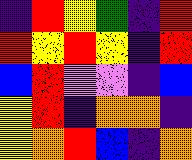[["indigo", "red", "yellow", "green", "indigo", "red"], ["red", "yellow", "red", "yellow", "indigo", "red"], ["blue", "red", "violet", "violet", "indigo", "blue"], ["yellow", "red", "indigo", "orange", "orange", "indigo"], ["yellow", "orange", "red", "blue", "indigo", "orange"]]